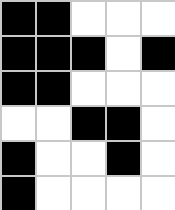[["black", "black", "white", "white", "white"], ["black", "black", "black", "white", "black"], ["black", "black", "white", "white", "white"], ["white", "white", "black", "black", "white"], ["black", "white", "white", "black", "white"], ["black", "white", "white", "white", "white"]]